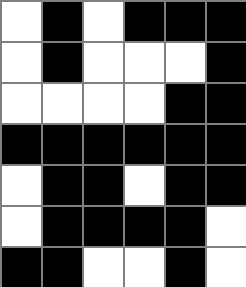[["white", "black", "white", "black", "black", "black"], ["white", "black", "white", "white", "white", "black"], ["white", "white", "white", "white", "black", "black"], ["black", "black", "black", "black", "black", "black"], ["white", "black", "black", "white", "black", "black"], ["white", "black", "black", "black", "black", "white"], ["black", "black", "white", "white", "black", "white"]]